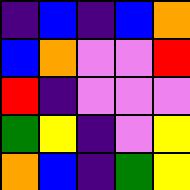[["indigo", "blue", "indigo", "blue", "orange"], ["blue", "orange", "violet", "violet", "red"], ["red", "indigo", "violet", "violet", "violet"], ["green", "yellow", "indigo", "violet", "yellow"], ["orange", "blue", "indigo", "green", "yellow"]]